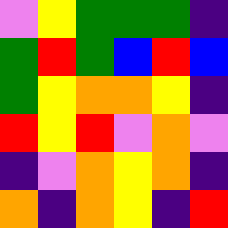[["violet", "yellow", "green", "green", "green", "indigo"], ["green", "red", "green", "blue", "red", "blue"], ["green", "yellow", "orange", "orange", "yellow", "indigo"], ["red", "yellow", "red", "violet", "orange", "violet"], ["indigo", "violet", "orange", "yellow", "orange", "indigo"], ["orange", "indigo", "orange", "yellow", "indigo", "red"]]